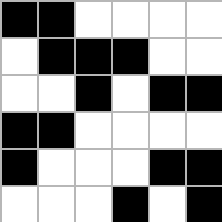[["black", "black", "white", "white", "white", "white"], ["white", "black", "black", "black", "white", "white"], ["white", "white", "black", "white", "black", "black"], ["black", "black", "white", "white", "white", "white"], ["black", "white", "white", "white", "black", "black"], ["white", "white", "white", "black", "white", "black"]]